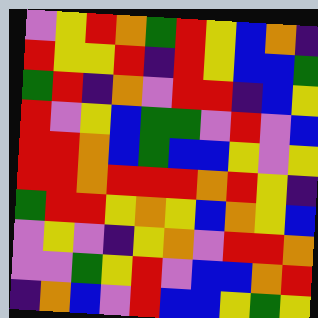[["violet", "yellow", "red", "orange", "green", "red", "yellow", "blue", "orange", "indigo"], ["red", "yellow", "yellow", "red", "indigo", "red", "yellow", "blue", "blue", "green"], ["green", "red", "indigo", "orange", "violet", "red", "red", "indigo", "blue", "yellow"], ["red", "violet", "yellow", "blue", "green", "green", "violet", "red", "violet", "blue"], ["red", "red", "orange", "blue", "green", "blue", "blue", "yellow", "violet", "yellow"], ["red", "red", "orange", "red", "red", "red", "orange", "red", "yellow", "indigo"], ["green", "red", "red", "yellow", "orange", "yellow", "blue", "orange", "yellow", "blue"], ["violet", "yellow", "violet", "indigo", "yellow", "orange", "violet", "red", "red", "orange"], ["violet", "violet", "green", "yellow", "red", "violet", "blue", "blue", "orange", "red"], ["indigo", "orange", "blue", "violet", "red", "blue", "blue", "yellow", "green", "yellow"]]